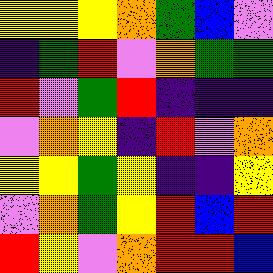[["yellow", "yellow", "yellow", "orange", "green", "blue", "violet"], ["indigo", "green", "red", "violet", "orange", "green", "green"], ["red", "violet", "green", "red", "indigo", "indigo", "indigo"], ["violet", "orange", "yellow", "indigo", "red", "violet", "orange"], ["yellow", "yellow", "green", "yellow", "indigo", "indigo", "yellow"], ["violet", "orange", "green", "yellow", "red", "blue", "red"], ["red", "yellow", "violet", "orange", "red", "red", "blue"]]